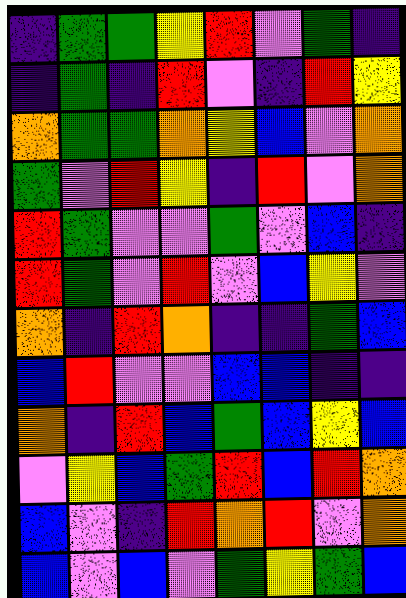[["indigo", "green", "green", "yellow", "red", "violet", "green", "indigo"], ["indigo", "green", "indigo", "red", "violet", "indigo", "red", "yellow"], ["orange", "green", "green", "orange", "yellow", "blue", "violet", "orange"], ["green", "violet", "red", "yellow", "indigo", "red", "violet", "orange"], ["red", "green", "violet", "violet", "green", "violet", "blue", "indigo"], ["red", "green", "violet", "red", "violet", "blue", "yellow", "violet"], ["orange", "indigo", "red", "orange", "indigo", "indigo", "green", "blue"], ["blue", "red", "violet", "violet", "blue", "blue", "indigo", "indigo"], ["orange", "indigo", "red", "blue", "green", "blue", "yellow", "blue"], ["violet", "yellow", "blue", "green", "red", "blue", "red", "orange"], ["blue", "violet", "indigo", "red", "orange", "red", "violet", "orange"], ["blue", "violet", "blue", "violet", "green", "yellow", "green", "blue"]]